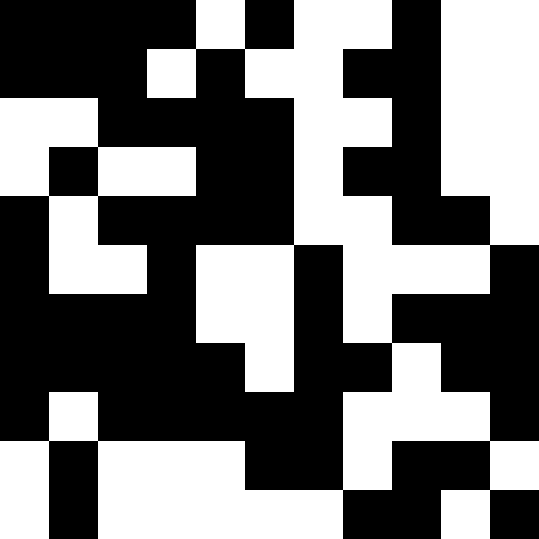[["black", "black", "black", "black", "white", "black", "white", "white", "black", "white", "white"], ["black", "black", "black", "white", "black", "white", "white", "black", "black", "white", "white"], ["white", "white", "black", "black", "black", "black", "white", "white", "black", "white", "white"], ["white", "black", "white", "white", "black", "black", "white", "black", "black", "white", "white"], ["black", "white", "black", "black", "black", "black", "white", "white", "black", "black", "white"], ["black", "white", "white", "black", "white", "white", "black", "white", "white", "white", "black"], ["black", "black", "black", "black", "white", "white", "black", "white", "black", "black", "black"], ["black", "black", "black", "black", "black", "white", "black", "black", "white", "black", "black"], ["black", "white", "black", "black", "black", "black", "black", "white", "white", "white", "black"], ["white", "black", "white", "white", "white", "black", "black", "white", "black", "black", "white"], ["white", "black", "white", "white", "white", "white", "white", "black", "black", "white", "black"]]